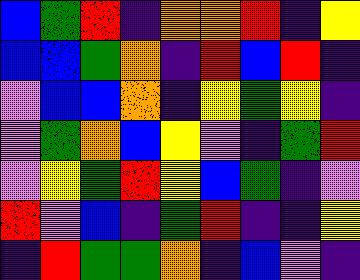[["blue", "green", "red", "indigo", "orange", "orange", "red", "indigo", "yellow"], ["blue", "blue", "green", "orange", "indigo", "red", "blue", "red", "indigo"], ["violet", "blue", "blue", "orange", "indigo", "yellow", "green", "yellow", "indigo"], ["violet", "green", "orange", "blue", "yellow", "violet", "indigo", "green", "red"], ["violet", "yellow", "green", "red", "yellow", "blue", "green", "indigo", "violet"], ["red", "violet", "blue", "indigo", "green", "red", "indigo", "indigo", "yellow"], ["indigo", "red", "green", "green", "orange", "indigo", "blue", "violet", "indigo"]]